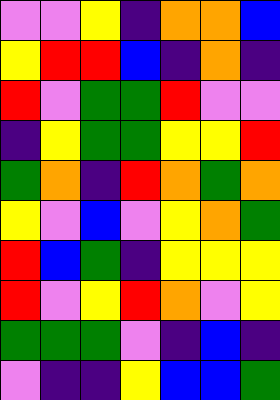[["violet", "violet", "yellow", "indigo", "orange", "orange", "blue"], ["yellow", "red", "red", "blue", "indigo", "orange", "indigo"], ["red", "violet", "green", "green", "red", "violet", "violet"], ["indigo", "yellow", "green", "green", "yellow", "yellow", "red"], ["green", "orange", "indigo", "red", "orange", "green", "orange"], ["yellow", "violet", "blue", "violet", "yellow", "orange", "green"], ["red", "blue", "green", "indigo", "yellow", "yellow", "yellow"], ["red", "violet", "yellow", "red", "orange", "violet", "yellow"], ["green", "green", "green", "violet", "indigo", "blue", "indigo"], ["violet", "indigo", "indigo", "yellow", "blue", "blue", "green"]]